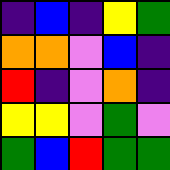[["indigo", "blue", "indigo", "yellow", "green"], ["orange", "orange", "violet", "blue", "indigo"], ["red", "indigo", "violet", "orange", "indigo"], ["yellow", "yellow", "violet", "green", "violet"], ["green", "blue", "red", "green", "green"]]